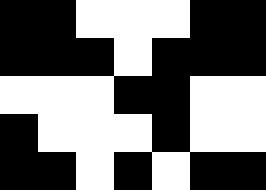[["black", "black", "white", "white", "white", "black", "black"], ["black", "black", "black", "white", "black", "black", "black"], ["white", "white", "white", "black", "black", "white", "white"], ["black", "white", "white", "white", "black", "white", "white"], ["black", "black", "white", "black", "white", "black", "black"]]